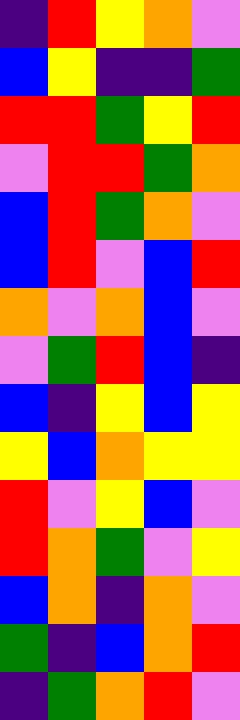[["indigo", "red", "yellow", "orange", "violet"], ["blue", "yellow", "indigo", "indigo", "green"], ["red", "red", "green", "yellow", "red"], ["violet", "red", "red", "green", "orange"], ["blue", "red", "green", "orange", "violet"], ["blue", "red", "violet", "blue", "red"], ["orange", "violet", "orange", "blue", "violet"], ["violet", "green", "red", "blue", "indigo"], ["blue", "indigo", "yellow", "blue", "yellow"], ["yellow", "blue", "orange", "yellow", "yellow"], ["red", "violet", "yellow", "blue", "violet"], ["red", "orange", "green", "violet", "yellow"], ["blue", "orange", "indigo", "orange", "violet"], ["green", "indigo", "blue", "orange", "red"], ["indigo", "green", "orange", "red", "violet"]]